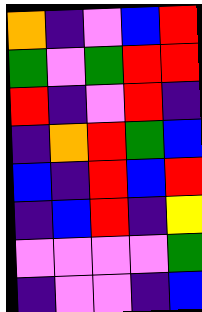[["orange", "indigo", "violet", "blue", "red"], ["green", "violet", "green", "red", "red"], ["red", "indigo", "violet", "red", "indigo"], ["indigo", "orange", "red", "green", "blue"], ["blue", "indigo", "red", "blue", "red"], ["indigo", "blue", "red", "indigo", "yellow"], ["violet", "violet", "violet", "violet", "green"], ["indigo", "violet", "violet", "indigo", "blue"]]